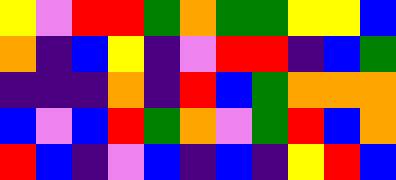[["yellow", "violet", "red", "red", "green", "orange", "green", "green", "yellow", "yellow", "blue"], ["orange", "indigo", "blue", "yellow", "indigo", "violet", "red", "red", "indigo", "blue", "green"], ["indigo", "indigo", "indigo", "orange", "indigo", "red", "blue", "green", "orange", "orange", "orange"], ["blue", "violet", "blue", "red", "green", "orange", "violet", "green", "red", "blue", "orange"], ["red", "blue", "indigo", "violet", "blue", "indigo", "blue", "indigo", "yellow", "red", "blue"]]